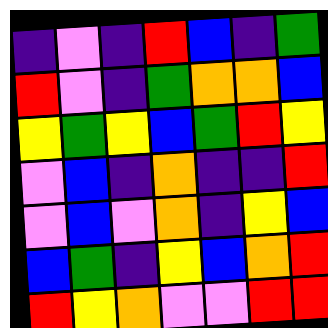[["indigo", "violet", "indigo", "red", "blue", "indigo", "green"], ["red", "violet", "indigo", "green", "orange", "orange", "blue"], ["yellow", "green", "yellow", "blue", "green", "red", "yellow"], ["violet", "blue", "indigo", "orange", "indigo", "indigo", "red"], ["violet", "blue", "violet", "orange", "indigo", "yellow", "blue"], ["blue", "green", "indigo", "yellow", "blue", "orange", "red"], ["red", "yellow", "orange", "violet", "violet", "red", "red"]]